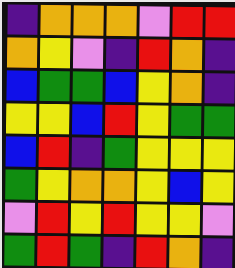[["indigo", "orange", "orange", "orange", "violet", "red", "red"], ["orange", "yellow", "violet", "indigo", "red", "orange", "indigo"], ["blue", "green", "green", "blue", "yellow", "orange", "indigo"], ["yellow", "yellow", "blue", "red", "yellow", "green", "green"], ["blue", "red", "indigo", "green", "yellow", "yellow", "yellow"], ["green", "yellow", "orange", "orange", "yellow", "blue", "yellow"], ["violet", "red", "yellow", "red", "yellow", "yellow", "violet"], ["green", "red", "green", "indigo", "red", "orange", "indigo"]]